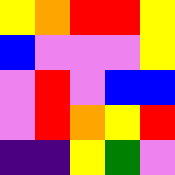[["yellow", "orange", "red", "red", "yellow"], ["blue", "violet", "violet", "violet", "yellow"], ["violet", "red", "violet", "blue", "blue"], ["violet", "red", "orange", "yellow", "red"], ["indigo", "indigo", "yellow", "green", "violet"]]